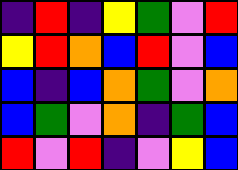[["indigo", "red", "indigo", "yellow", "green", "violet", "red"], ["yellow", "red", "orange", "blue", "red", "violet", "blue"], ["blue", "indigo", "blue", "orange", "green", "violet", "orange"], ["blue", "green", "violet", "orange", "indigo", "green", "blue"], ["red", "violet", "red", "indigo", "violet", "yellow", "blue"]]